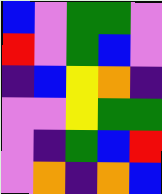[["blue", "violet", "green", "green", "violet"], ["red", "violet", "green", "blue", "violet"], ["indigo", "blue", "yellow", "orange", "indigo"], ["violet", "violet", "yellow", "green", "green"], ["violet", "indigo", "green", "blue", "red"], ["violet", "orange", "indigo", "orange", "blue"]]